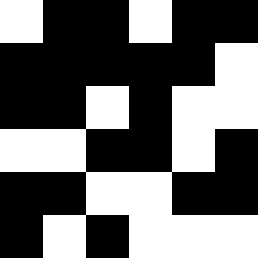[["white", "black", "black", "white", "black", "black"], ["black", "black", "black", "black", "black", "white"], ["black", "black", "white", "black", "white", "white"], ["white", "white", "black", "black", "white", "black"], ["black", "black", "white", "white", "black", "black"], ["black", "white", "black", "white", "white", "white"]]